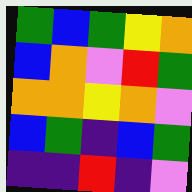[["green", "blue", "green", "yellow", "orange"], ["blue", "orange", "violet", "red", "green"], ["orange", "orange", "yellow", "orange", "violet"], ["blue", "green", "indigo", "blue", "green"], ["indigo", "indigo", "red", "indigo", "violet"]]